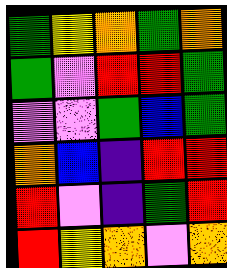[["green", "yellow", "orange", "green", "orange"], ["green", "violet", "red", "red", "green"], ["violet", "violet", "green", "blue", "green"], ["orange", "blue", "indigo", "red", "red"], ["red", "violet", "indigo", "green", "red"], ["red", "yellow", "orange", "violet", "orange"]]